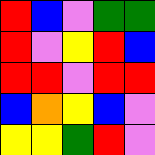[["red", "blue", "violet", "green", "green"], ["red", "violet", "yellow", "red", "blue"], ["red", "red", "violet", "red", "red"], ["blue", "orange", "yellow", "blue", "violet"], ["yellow", "yellow", "green", "red", "violet"]]